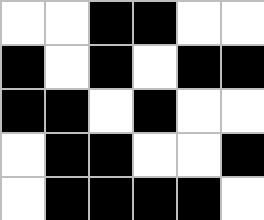[["white", "white", "black", "black", "white", "white"], ["black", "white", "black", "white", "black", "black"], ["black", "black", "white", "black", "white", "white"], ["white", "black", "black", "white", "white", "black"], ["white", "black", "black", "black", "black", "white"]]